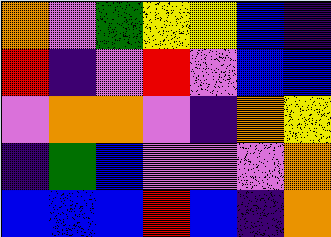[["orange", "violet", "green", "yellow", "yellow", "blue", "indigo"], ["red", "indigo", "violet", "red", "violet", "blue", "blue"], ["violet", "orange", "orange", "violet", "indigo", "orange", "yellow"], ["indigo", "green", "blue", "violet", "violet", "violet", "orange"], ["blue", "blue", "blue", "red", "blue", "indigo", "orange"]]